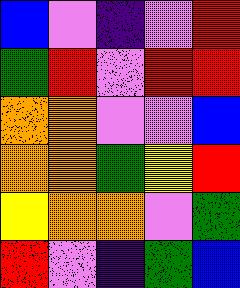[["blue", "violet", "indigo", "violet", "red"], ["green", "red", "violet", "red", "red"], ["orange", "orange", "violet", "violet", "blue"], ["orange", "orange", "green", "yellow", "red"], ["yellow", "orange", "orange", "violet", "green"], ["red", "violet", "indigo", "green", "blue"]]